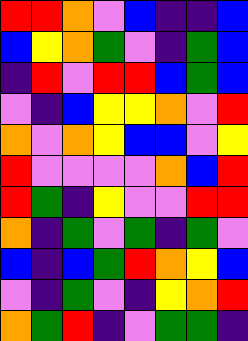[["red", "red", "orange", "violet", "blue", "indigo", "indigo", "blue"], ["blue", "yellow", "orange", "green", "violet", "indigo", "green", "blue"], ["indigo", "red", "violet", "red", "red", "blue", "green", "blue"], ["violet", "indigo", "blue", "yellow", "yellow", "orange", "violet", "red"], ["orange", "violet", "orange", "yellow", "blue", "blue", "violet", "yellow"], ["red", "violet", "violet", "violet", "violet", "orange", "blue", "red"], ["red", "green", "indigo", "yellow", "violet", "violet", "red", "red"], ["orange", "indigo", "green", "violet", "green", "indigo", "green", "violet"], ["blue", "indigo", "blue", "green", "red", "orange", "yellow", "blue"], ["violet", "indigo", "green", "violet", "indigo", "yellow", "orange", "red"], ["orange", "green", "red", "indigo", "violet", "green", "green", "indigo"]]